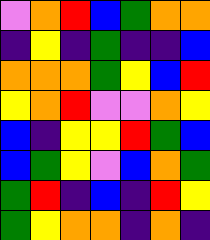[["violet", "orange", "red", "blue", "green", "orange", "orange"], ["indigo", "yellow", "indigo", "green", "indigo", "indigo", "blue"], ["orange", "orange", "orange", "green", "yellow", "blue", "red"], ["yellow", "orange", "red", "violet", "violet", "orange", "yellow"], ["blue", "indigo", "yellow", "yellow", "red", "green", "blue"], ["blue", "green", "yellow", "violet", "blue", "orange", "green"], ["green", "red", "indigo", "blue", "indigo", "red", "yellow"], ["green", "yellow", "orange", "orange", "indigo", "orange", "indigo"]]